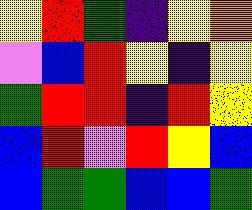[["yellow", "red", "green", "indigo", "yellow", "orange"], ["violet", "blue", "red", "yellow", "indigo", "yellow"], ["green", "red", "red", "indigo", "red", "yellow"], ["blue", "red", "violet", "red", "yellow", "blue"], ["blue", "green", "green", "blue", "blue", "green"]]